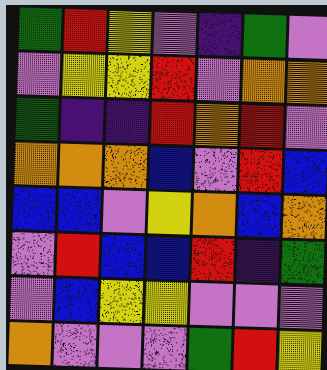[["green", "red", "yellow", "violet", "indigo", "green", "violet"], ["violet", "yellow", "yellow", "red", "violet", "orange", "orange"], ["green", "indigo", "indigo", "red", "orange", "red", "violet"], ["orange", "orange", "orange", "blue", "violet", "red", "blue"], ["blue", "blue", "violet", "yellow", "orange", "blue", "orange"], ["violet", "red", "blue", "blue", "red", "indigo", "green"], ["violet", "blue", "yellow", "yellow", "violet", "violet", "violet"], ["orange", "violet", "violet", "violet", "green", "red", "yellow"]]